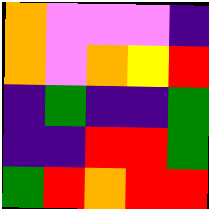[["orange", "violet", "violet", "violet", "indigo"], ["orange", "violet", "orange", "yellow", "red"], ["indigo", "green", "indigo", "indigo", "green"], ["indigo", "indigo", "red", "red", "green"], ["green", "red", "orange", "red", "red"]]